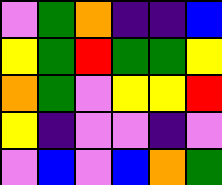[["violet", "green", "orange", "indigo", "indigo", "blue"], ["yellow", "green", "red", "green", "green", "yellow"], ["orange", "green", "violet", "yellow", "yellow", "red"], ["yellow", "indigo", "violet", "violet", "indigo", "violet"], ["violet", "blue", "violet", "blue", "orange", "green"]]